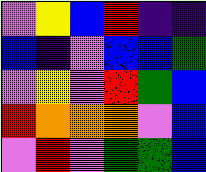[["violet", "yellow", "blue", "red", "indigo", "indigo"], ["blue", "indigo", "violet", "blue", "blue", "green"], ["violet", "yellow", "violet", "red", "green", "blue"], ["red", "orange", "orange", "orange", "violet", "blue"], ["violet", "red", "violet", "green", "green", "blue"]]